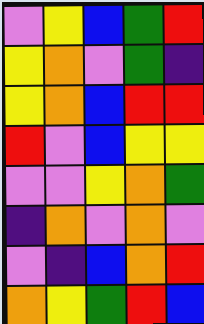[["violet", "yellow", "blue", "green", "red"], ["yellow", "orange", "violet", "green", "indigo"], ["yellow", "orange", "blue", "red", "red"], ["red", "violet", "blue", "yellow", "yellow"], ["violet", "violet", "yellow", "orange", "green"], ["indigo", "orange", "violet", "orange", "violet"], ["violet", "indigo", "blue", "orange", "red"], ["orange", "yellow", "green", "red", "blue"]]